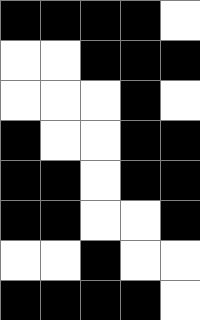[["black", "black", "black", "black", "white"], ["white", "white", "black", "black", "black"], ["white", "white", "white", "black", "white"], ["black", "white", "white", "black", "black"], ["black", "black", "white", "black", "black"], ["black", "black", "white", "white", "black"], ["white", "white", "black", "white", "white"], ["black", "black", "black", "black", "white"]]